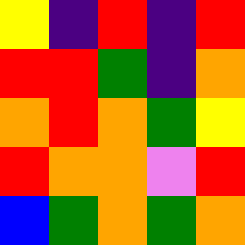[["yellow", "indigo", "red", "indigo", "red"], ["red", "red", "green", "indigo", "orange"], ["orange", "red", "orange", "green", "yellow"], ["red", "orange", "orange", "violet", "red"], ["blue", "green", "orange", "green", "orange"]]